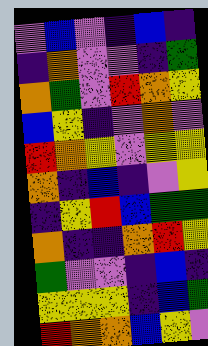[["violet", "blue", "violet", "indigo", "blue", "indigo"], ["indigo", "orange", "violet", "violet", "indigo", "green"], ["orange", "green", "violet", "red", "orange", "yellow"], ["blue", "yellow", "indigo", "violet", "orange", "violet"], ["red", "orange", "yellow", "violet", "yellow", "yellow"], ["orange", "indigo", "blue", "indigo", "violet", "yellow"], ["indigo", "yellow", "red", "blue", "green", "green"], ["orange", "indigo", "indigo", "orange", "red", "yellow"], ["green", "violet", "violet", "indigo", "blue", "indigo"], ["yellow", "yellow", "yellow", "indigo", "blue", "green"], ["red", "orange", "orange", "blue", "yellow", "violet"]]